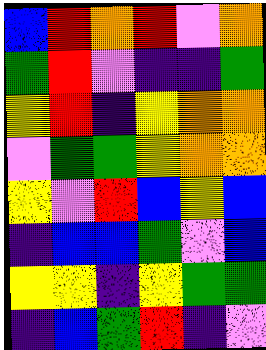[["blue", "red", "orange", "red", "violet", "orange"], ["green", "red", "violet", "indigo", "indigo", "green"], ["yellow", "red", "indigo", "yellow", "orange", "orange"], ["violet", "green", "green", "yellow", "orange", "orange"], ["yellow", "violet", "red", "blue", "yellow", "blue"], ["indigo", "blue", "blue", "green", "violet", "blue"], ["yellow", "yellow", "indigo", "yellow", "green", "green"], ["indigo", "blue", "green", "red", "indigo", "violet"]]